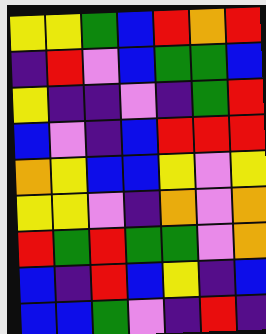[["yellow", "yellow", "green", "blue", "red", "orange", "red"], ["indigo", "red", "violet", "blue", "green", "green", "blue"], ["yellow", "indigo", "indigo", "violet", "indigo", "green", "red"], ["blue", "violet", "indigo", "blue", "red", "red", "red"], ["orange", "yellow", "blue", "blue", "yellow", "violet", "yellow"], ["yellow", "yellow", "violet", "indigo", "orange", "violet", "orange"], ["red", "green", "red", "green", "green", "violet", "orange"], ["blue", "indigo", "red", "blue", "yellow", "indigo", "blue"], ["blue", "blue", "green", "violet", "indigo", "red", "indigo"]]